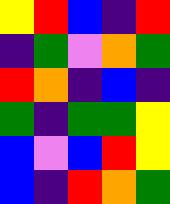[["yellow", "red", "blue", "indigo", "red"], ["indigo", "green", "violet", "orange", "green"], ["red", "orange", "indigo", "blue", "indigo"], ["green", "indigo", "green", "green", "yellow"], ["blue", "violet", "blue", "red", "yellow"], ["blue", "indigo", "red", "orange", "green"]]